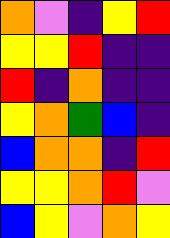[["orange", "violet", "indigo", "yellow", "red"], ["yellow", "yellow", "red", "indigo", "indigo"], ["red", "indigo", "orange", "indigo", "indigo"], ["yellow", "orange", "green", "blue", "indigo"], ["blue", "orange", "orange", "indigo", "red"], ["yellow", "yellow", "orange", "red", "violet"], ["blue", "yellow", "violet", "orange", "yellow"]]